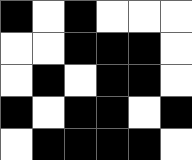[["black", "white", "black", "white", "white", "white"], ["white", "white", "black", "black", "black", "white"], ["white", "black", "white", "black", "black", "white"], ["black", "white", "black", "black", "white", "black"], ["white", "black", "black", "black", "black", "white"]]